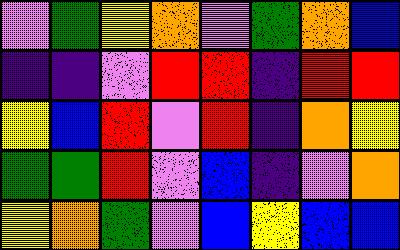[["violet", "green", "yellow", "orange", "violet", "green", "orange", "blue"], ["indigo", "indigo", "violet", "red", "red", "indigo", "red", "red"], ["yellow", "blue", "red", "violet", "red", "indigo", "orange", "yellow"], ["green", "green", "red", "violet", "blue", "indigo", "violet", "orange"], ["yellow", "orange", "green", "violet", "blue", "yellow", "blue", "blue"]]